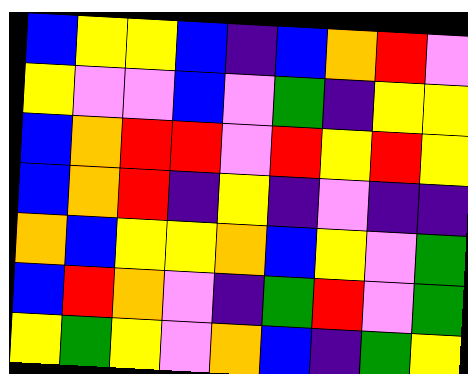[["blue", "yellow", "yellow", "blue", "indigo", "blue", "orange", "red", "violet"], ["yellow", "violet", "violet", "blue", "violet", "green", "indigo", "yellow", "yellow"], ["blue", "orange", "red", "red", "violet", "red", "yellow", "red", "yellow"], ["blue", "orange", "red", "indigo", "yellow", "indigo", "violet", "indigo", "indigo"], ["orange", "blue", "yellow", "yellow", "orange", "blue", "yellow", "violet", "green"], ["blue", "red", "orange", "violet", "indigo", "green", "red", "violet", "green"], ["yellow", "green", "yellow", "violet", "orange", "blue", "indigo", "green", "yellow"]]